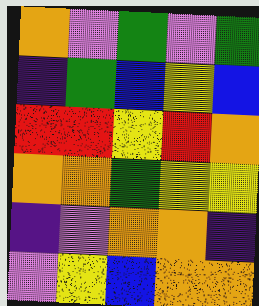[["orange", "violet", "green", "violet", "green"], ["indigo", "green", "blue", "yellow", "blue"], ["red", "red", "yellow", "red", "orange"], ["orange", "orange", "green", "yellow", "yellow"], ["indigo", "violet", "orange", "orange", "indigo"], ["violet", "yellow", "blue", "orange", "orange"]]